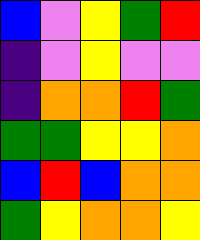[["blue", "violet", "yellow", "green", "red"], ["indigo", "violet", "yellow", "violet", "violet"], ["indigo", "orange", "orange", "red", "green"], ["green", "green", "yellow", "yellow", "orange"], ["blue", "red", "blue", "orange", "orange"], ["green", "yellow", "orange", "orange", "yellow"]]